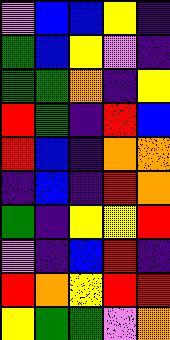[["violet", "blue", "blue", "yellow", "indigo"], ["green", "blue", "yellow", "violet", "indigo"], ["green", "green", "orange", "indigo", "yellow"], ["red", "green", "indigo", "red", "blue"], ["red", "blue", "indigo", "orange", "orange"], ["indigo", "blue", "indigo", "red", "orange"], ["green", "indigo", "yellow", "yellow", "red"], ["violet", "indigo", "blue", "red", "indigo"], ["red", "orange", "yellow", "red", "red"], ["yellow", "green", "green", "violet", "orange"]]